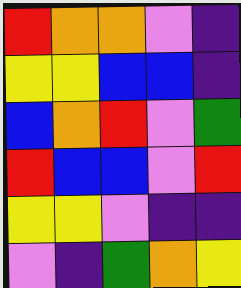[["red", "orange", "orange", "violet", "indigo"], ["yellow", "yellow", "blue", "blue", "indigo"], ["blue", "orange", "red", "violet", "green"], ["red", "blue", "blue", "violet", "red"], ["yellow", "yellow", "violet", "indigo", "indigo"], ["violet", "indigo", "green", "orange", "yellow"]]